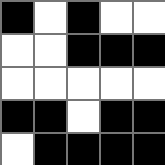[["black", "white", "black", "white", "white"], ["white", "white", "black", "black", "black"], ["white", "white", "white", "white", "white"], ["black", "black", "white", "black", "black"], ["white", "black", "black", "black", "black"]]